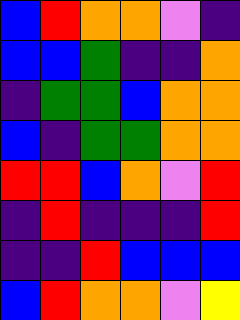[["blue", "red", "orange", "orange", "violet", "indigo"], ["blue", "blue", "green", "indigo", "indigo", "orange"], ["indigo", "green", "green", "blue", "orange", "orange"], ["blue", "indigo", "green", "green", "orange", "orange"], ["red", "red", "blue", "orange", "violet", "red"], ["indigo", "red", "indigo", "indigo", "indigo", "red"], ["indigo", "indigo", "red", "blue", "blue", "blue"], ["blue", "red", "orange", "orange", "violet", "yellow"]]